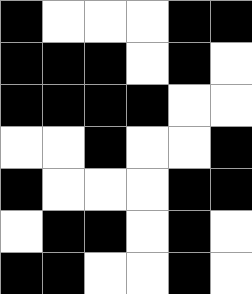[["black", "white", "white", "white", "black", "black"], ["black", "black", "black", "white", "black", "white"], ["black", "black", "black", "black", "white", "white"], ["white", "white", "black", "white", "white", "black"], ["black", "white", "white", "white", "black", "black"], ["white", "black", "black", "white", "black", "white"], ["black", "black", "white", "white", "black", "white"]]